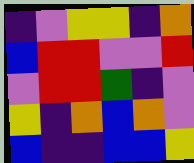[["indigo", "violet", "yellow", "yellow", "indigo", "orange"], ["blue", "red", "red", "violet", "violet", "red"], ["violet", "red", "red", "green", "indigo", "violet"], ["yellow", "indigo", "orange", "blue", "orange", "violet"], ["blue", "indigo", "indigo", "blue", "blue", "yellow"]]